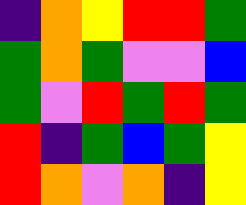[["indigo", "orange", "yellow", "red", "red", "green"], ["green", "orange", "green", "violet", "violet", "blue"], ["green", "violet", "red", "green", "red", "green"], ["red", "indigo", "green", "blue", "green", "yellow"], ["red", "orange", "violet", "orange", "indigo", "yellow"]]